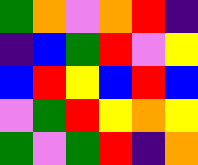[["green", "orange", "violet", "orange", "red", "indigo"], ["indigo", "blue", "green", "red", "violet", "yellow"], ["blue", "red", "yellow", "blue", "red", "blue"], ["violet", "green", "red", "yellow", "orange", "yellow"], ["green", "violet", "green", "red", "indigo", "orange"]]